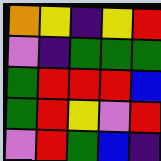[["orange", "yellow", "indigo", "yellow", "red"], ["violet", "indigo", "green", "green", "green"], ["green", "red", "red", "red", "blue"], ["green", "red", "yellow", "violet", "red"], ["violet", "red", "green", "blue", "indigo"]]